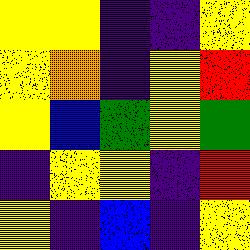[["yellow", "yellow", "indigo", "indigo", "yellow"], ["yellow", "orange", "indigo", "yellow", "red"], ["yellow", "blue", "green", "yellow", "green"], ["indigo", "yellow", "yellow", "indigo", "red"], ["yellow", "indigo", "blue", "indigo", "yellow"]]